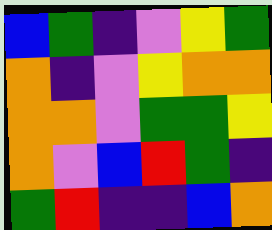[["blue", "green", "indigo", "violet", "yellow", "green"], ["orange", "indigo", "violet", "yellow", "orange", "orange"], ["orange", "orange", "violet", "green", "green", "yellow"], ["orange", "violet", "blue", "red", "green", "indigo"], ["green", "red", "indigo", "indigo", "blue", "orange"]]